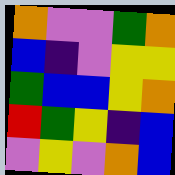[["orange", "violet", "violet", "green", "orange"], ["blue", "indigo", "violet", "yellow", "yellow"], ["green", "blue", "blue", "yellow", "orange"], ["red", "green", "yellow", "indigo", "blue"], ["violet", "yellow", "violet", "orange", "blue"]]